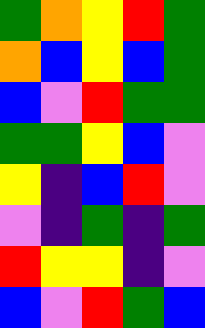[["green", "orange", "yellow", "red", "green"], ["orange", "blue", "yellow", "blue", "green"], ["blue", "violet", "red", "green", "green"], ["green", "green", "yellow", "blue", "violet"], ["yellow", "indigo", "blue", "red", "violet"], ["violet", "indigo", "green", "indigo", "green"], ["red", "yellow", "yellow", "indigo", "violet"], ["blue", "violet", "red", "green", "blue"]]